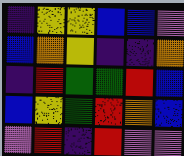[["indigo", "yellow", "yellow", "blue", "blue", "violet"], ["blue", "orange", "yellow", "indigo", "indigo", "orange"], ["indigo", "red", "green", "green", "red", "blue"], ["blue", "yellow", "green", "red", "orange", "blue"], ["violet", "red", "indigo", "red", "violet", "violet"]]